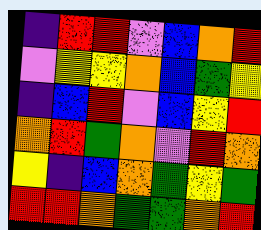[["indigo", "red", "red", "violet", "blue", "orange", "red"], ["violet", "yellow", "yellow", "orange", "blue", "green", "yellow"], ["indigo", "blue", "red", "violet", "blue", "yellow", "red"], ["orange", "red", "green", "orange", "violet", "red", "orange"], ["yellow", "indigo", "blue", "orange", "green", "yellow", "green"], ["red", "red", "orange", "green", "green", "orange", "red"]]